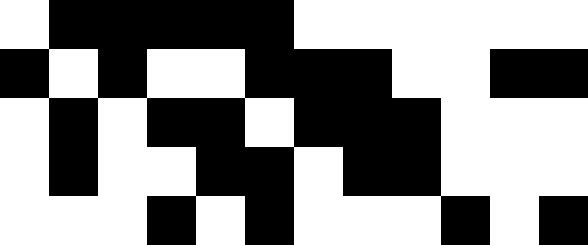[["white", "black", "black", "black", "black", "black", "white", "white", "white", "white", "white", "white"], ["black", "white", "black", "white", "white", "black", "black", "black", "white", "white", "black", "black"], ["white", "black", "white", "black", "black", "white", "black", "black", "black", "white", "white", "white"], ["white", "black", "white", "white", "black", "black", "white", "black", "black", "white", "white", "white"], ["white", "white", "white", "black", "white", "black", "white", "white", "white", "black", "white", "black"]]